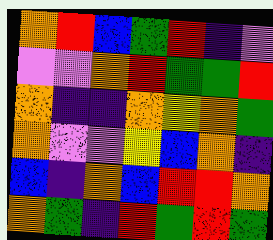[["orange", "red", "blue", "green", "red", "indigo", "violet"], ["violet", "violet", "orange", "red", "green", "green", "red"], ["orange", "indigo", "indigo", "orange", "yellow", "orange", "green"], ["orange", "violet", "violet", "yellow", "blue", "orange", "indigo"], ["blue", "indigo", "orange", "blue", "red", "red", "orange"], ["orange", "green", "indigo", "red", "green", "red", "green"]]